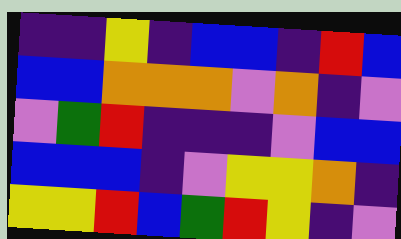[["indigo", "indigo", "yellow", "indigo", "blue", "blue", "indigo", "red", "blue"], ["blue", "blue", "orange", "orange", "orange", "violet", "orange", "indigo", "violet"], ["violet", "green", "red", "indigo", "indigo", "indigo", "violet", "blue", "blue"], ["blue", "blue", "blue", "indigo", "violet", "yellow", "yellow", "orange", "indigo"], ["yellow", "yellow", "red", "blue", "green", "red", "yellow", "indigo", "violet"]]